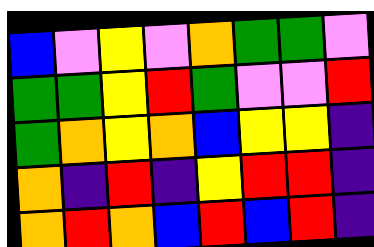[["blue", "violet", "yellow", "violet", "orange", "green", "green", "violet"], ["green", "green", "yellow", "red", "green", "violet", "violet", "red"], ["green", "orange", "yellow", "orange", "blue", "yellow", "yellow", "indigo"], ["orange", "indigo", "red", "indigo", "yellow", "red", "red", "indigo"], ["orange", "red", "orange", "blue", "red", "blue", "red", "indigo"]]